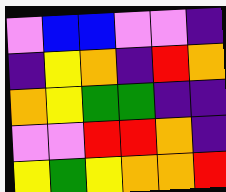[["violet", "blue", "blue", "violet", "violet", "indigo"], ["indigo", "yellow", "orange", "indigo", "red", "orange"], ["orange", "yellow", "green", "green", "indigo", "indigo"], ["violet", "violet", "red", "red", "orange", "indigo"], ["yellow", "green", "yellow", "orange", "orange", "red"]]